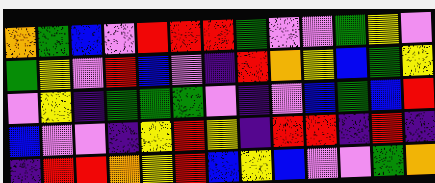[["orange", "green", "blue", "violet", "red", "red", "red", "green", "violet", "violet", "green", "yellow", "violet"], ["green", "yellow", "violet", "red", "blue", "violet", "indigo", "red", "orange", "yellow", "blue", "green", "yellow"], ["violet", "yellow", "indigo", "green", "green", "green", "violet", "indigo", "violet", "blue", "green", "blue", "red"], ["blue", "violet", "violet", "indigo", "yellow", "red", "yellow", "indigo", "red", "red", "indigo", "red", "indigo"], ["indigo", "red", "red", "orange", "yellow", "red", "blue", "yellow", "blue", "violet", "violet", "green", "orange"]]